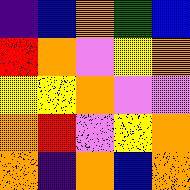[["indigo", "blue", "orange", "green", "blue"], ["red", "orange", "violet", "yellow", "orange"], ["yellow", "yellow", "orange", "violet", "violet"], ["orange", "red", "violet", "yellow", "orange"], ["orange", "indigo", "orange", "blue", "orange"]]